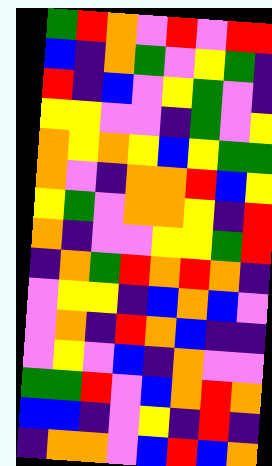[["green", "red", "orange", "violet", "red", "violet", "red", "red"], ["blue", "indigo", "orange", "green", "violet", "yellow", "green", "indigo"], ["red", "indigo", "blue", "violet", "yellow", "green", "violet", "indigo"], ["yellow", "yellow", "violet", "violet", "indigo", "green", "violet", "yellow"], ["orange", "yellow", "orange", "yellow", "blue", "yellow", "green", "green"], ["orange", "violet", "indigo", "orange", "orange", "red", "blue", "yellow"], ["yellow", "green", "violet", "orange", "orange", "yellow", "indigo", "red"], ["orange", "indigo", "violet", "violet", "yellow", "yellow", "green", "red"], ["indigo", "orange", "green", "red", "orange", "red", "orange", "indigo"], ["violet", "yellow", "yellow", "indigo", "blue", "orange", "blue", "violet"], ["violet", "orange", "indigo", "red", "orange", "blue", "indigo", "indigo"], ["violet", "yellow", "violet", "blue", "indigo", "orange", "violet", "violet"], ["green", "green", "red", "violet", "blue", "orange", "red", "orange"], ["blue", "blue", "indigo", "violet", "yellow", "indigo", "red", "indigo"], ["indigo", "orange", "orange", "violet", "blue", "red", "blue", "orange"]]